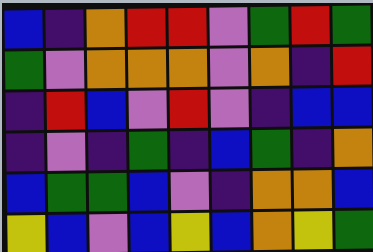[["blue", "indigo", "orange", "red", "red", "violet", "green", "red", "green"], ["green", "violet", "orange", "orange", "orange", "violet", "orange", "indigo", "red"], ["indigo", "red", "blue", "violet", "red", "violet", "indigo", "blue", "blue"], ["indigo", "violet", "indigo", "green", "indigo", "blue", "green", "indigo", "orange"], ["blue", "green", "green", "blue", "violet", "indigo", "orange", "orange", "blue"], ["yellow", "blue", "violet", "blue", "yellow", "blue", "orange", "yellow", "green"]]